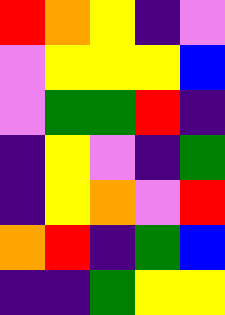[["red", "orange", "yellow", "indigo", "violet"], ["violet", "yellow", "yellow", "yellow", "blue"], ["violet", "green", "green", "red", "indigo"], ["indigo", "yellow", "violet", "indigo", "green"], ["indigo", "yellow", "orange", "violet", "red"], ["orange", "red", "indigo", "green", "blue"], ["indigo", "indigo", "green", "yellow", "yellow"]]